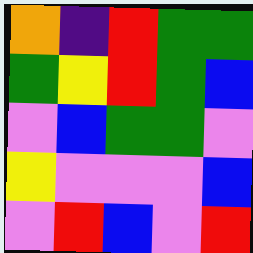[["orange", "indigo", "red", "green", "green"], ["green", "yellow", "red", "green", "blue"], ["violet", "blue", "green", "green", "violet"], ["yellow", "violet", "violet", "violet", "blue"], ["violet", "red", "blue", "violet", "red"]]